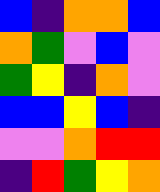[["blue", "indigo", "orange", "orange", "blue"], ["orange", "green", "violet", "blue", "violet"], ["green", "yellow", "indigo", "orange", "violet"], ["blue", "blue", "yellow", "blue", "indigo"], ["violet", "violet", "orange", "red", "red"], ["indigo", "red", "green", "yellow", "orange"]]